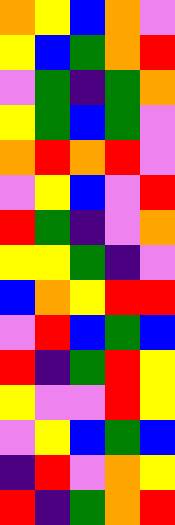[["orange", "yellow", "blue", "orange", "violet"], ["yellow", "blue", "green", "orange", "red"], ["violet", "green", "indigo", "green", "orange"], ["yellow", "green", "blue", "green", "violet"], ["orange", "red", "orange", "red", "violet"], ["violet", "yellow", "blue", "violet", "red"], ["red", "green", "indigo", "violet", "orange"], ["yellow", "yellow", "green", "indigo", "violet"], ["blue", "orange", "yellow", "red", "red"], ["violet", "red", "blue", "green", "blue"], ["red", "indigo", "green", "red", "yellow"], ["yellow", "violet", "violet", "red", "yellow"], ["violet", "yellow", "blue", "green", "blue"], ["indigo", "red", "violet", "orange", "yellow"], ["red", "indigo", "green", "orange", "red"]]